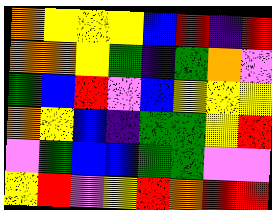[["orange", "yellow", "yellow", "yellow", "blue", "red", "indigo", "red"], ["orange", "orange", "yellow", "green", "indigo", "green", "orange", "violet"], ["green", "blue", "red", "violet", "blue", "yellow", "yellow", "yellow"], ["orange", "yellow", "blue", "indigo", "green", "green", "yellow", "red"], ["violet", "green", "blue", "blue", "green", "green", "violet", "violet"], ["yellow", "red", "violet", "yellow", "red", "orange", "red", "red"]]